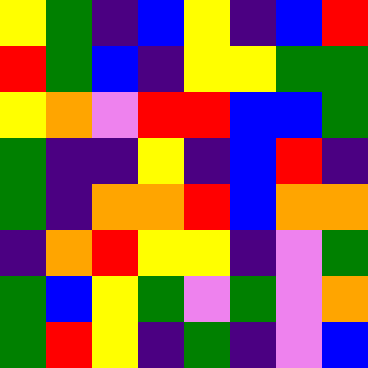[["yellow", "green", "indigo", "blue", "yellow", "indigo", "blue", "red"], ["red", "green", "blue", "indigo", "yellow", "yellow", "green", "green"], ["yellow", "orange", "violet", "red", "red", "blue", "blue", "green"], ["green", "indigo", "indigo", "yellow", "indigo", "blue", "red", "indigo"], ["green", "indigo", "orange", "orange", "red", "blue", "orange", "orange"], ["indigo", "orange", "red", "yellow", "yellow", "indigo", "violet", "green"], ["green", "blue", "yellow", "green", "violet", "green", "violet", "orange"], ["green", "red", "yellow", "indigo", "green", "indigo", "violet", "blue"]]